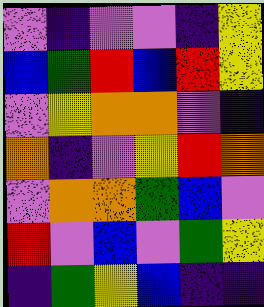[["violet", "indigo", "violet", "violet", "indigo", "yellow"], ["blue", "green", "red", "blue", "red", "yellow"], ["violet", "yellow", "orange", "orange", "violet", "indigo"], ["orange", "indigo", "violet", "yellow", "red", "orange"], ["violet", "orange", "orange", "green", "blue", "violet"], ["red", "violet", "blue", "violet", "green", "yellow"], ["indigo", "green", "yellow", "blue", "indigo", "indigo"]]